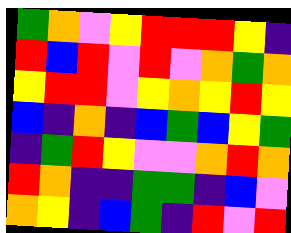[["green", "orange", "violet", "yellow", "red", "red", "red", "yellow", "indigo"], ["red", "blue", "red", "violet", "red", "violet", "orange", "green", "orange"], ["yellow", "red", "red", "violet", "yellow", "orange", "yellow", "red", "yellow"], ["blue", "indigo", "orange", "indigo", "blue", "green", "blue", "yellow", "green"], ["indigo", "green", "red", "yellow", "violet", "violet", "orange", "red", "orange"], ["red", "orange", "indigo", "indigo", "green", "green", "indigo", "blue", "violet"], ["orange", "yellow", "indigo", "blue", "green", "indigo", "red", "violet", "red"]]